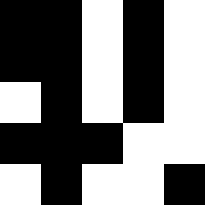[["black", "black", "white", "black", "white"], ["black", "black", "white", "black", "white"], ["white", "black", "white", "black", "white"], ["black", "black", "black", "white", "white"], ["white", "black", "white", "white", "black"]]